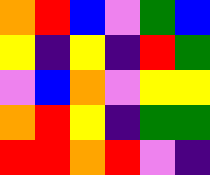[["orange", "red", "blue", "violet", "green", "blue"], ["yellow", "indigo", "yellow", "indigo", "red", "green"], ["violet", "blue", "orange", "violet", "yellow", "yellow"], ["orange", "red", "yellow", "indigo", "green", "green"], ["red", "red", "orange", "red", "violet", "indigo"]]